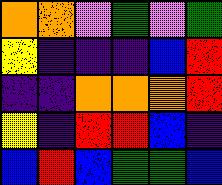[["orange", "orange", "violet", "green", "violet", "green"], ["yellow", "indigo", "indigo", "indigo", "blue", "red"], ["indigo", "indigo", "orange", "orange", "orange", "red"], ["yellow", "indigo", "red", "red", "blue", "indigo"], ["blue", "red", "blue", "green", "green", "blue"]]